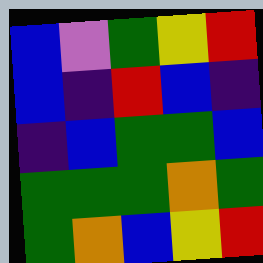[["blue", "violet", "green", "yellow", "red"], ["blue", "indigo", "red", "blue", "indigo"], ["indigo", "blue", "green", "green", "blue"], ["green", "green", "green", "orange", "green"], ["green", "orange", "blue", "yellow", "red"]]